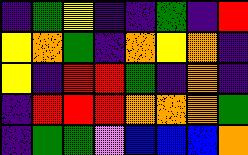[["indigo", "green", "yellow", "indigo", "indigo", "green", "indigo", "red"], ["yellow", "orange", "green", "indigo", "orange", "yellow", "orange", "indigo"], ["yellow", "indigo", "red", "red", "green", "indigo", "orange", "indigo"], ["indigo", "red", "red", "red", "orange", "orange", "orange", "green"], ["indigo", "green", "green", "violet", "blue", "blue", "blue", "orange"]]